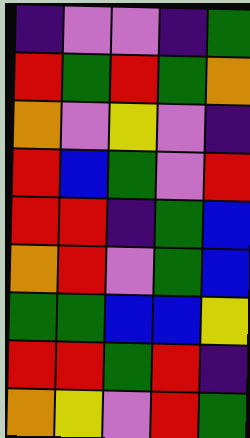[["indigo", "violet", "violet", "indigo", "green"], ["red", "green", "red", "green", "orange"], ["orange", "violet", "yellow", "violet", "indigo"], ["red", "blue", "green", "violet", "red"], ["red", "red", "indigo", "green", "blue"], ["orange", "red", "violet", "green", "blue"], ["green", "green", "blue", "blue", "yellow"], ["red", "red", "green", "red", "indigo"], ["orange", "yellow", "violet", "red", "green"]]